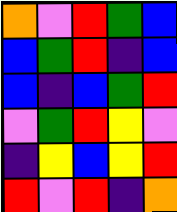[["orange", "violet", "red", "green", "blue"], ["blue", "green", "red", "indigo", "blue"], ["blue", "indigo", "blue", "green", "red"], ["violet", "green", "red", "yellow", "violet"], ["indigo", "yellow", "blue", "yellow", "red"], ["red", "violet", "red", "indigo", "orange"]]